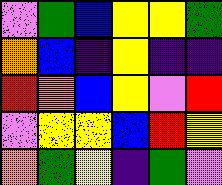[["violet", "green", "blue", "yellow", "yellow", "green"], ["orange", "blue", "indigo", "yellow", "indigo", "indigo"], ["red", "orange", "blue", "yellow", "violet", "red"], ["violet", "yellow", "yellow", "blue", "red", "yellow"], ["orange", "green", "yellow", "indigo", "green", "violet"]]